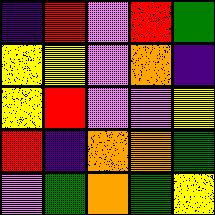[["indigo", "red", "violet", "red", "green"], ["yellow", "yellow", "violet", "orange", "indigo"], ["yellow", "red", "violet", "violet", "yellow"], ["red", "indigo", "orange", "orange", "green"], ["violet", "green", "orange", "green", "yellow"]]